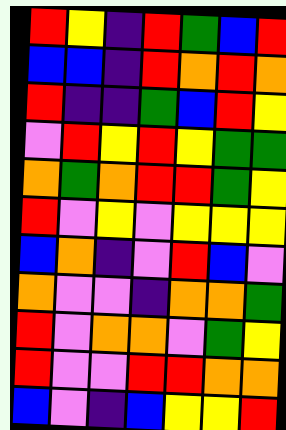[["red", "yellow", "indigo", "red", "green", "blue", "red"], ["blue", "blue", "indigo", "red", "orange", "red", "orange"], ["red", "indigo", "indigo", "green", "blue", "red", "yellow"], ["violet", "red", "yellow", "red", "yellow", "green", "green"], ["orange", "green", "orange", "red", "red", "green", "yellow"], ["red", "violet", "yellow", "violet", "yellow", "yellow", "yellow"], ["blue", "orange", "indigo", "violet", "red", "blue", "violet"], ["orange", "violet", "violet", "indigo", "orange", "orange", "green"], ["red", "violet", "orange", "orange", "violet", "green", "yellow"], ["red", "violet", "violet", "red", "red", "orange", "orange"], ["blue", "violet", "indigo", "blue", "yellow", "yellow", "red"]]